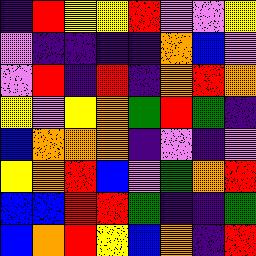[["indigo", "red", "yellow", "yellow", "red", "violet", "violet", "yellow"], ["violet", "indigo", "indigo", "indigo", "indigo", "orange", "blue", "violet"], ["violet", "red", "indigo", "red", "indigo", "orange", "red", "orange"], ["yellow", "violet", "yellow", "orange", "green", "red", "green", "indigo"], ["blue", "orange", "orange", "orange", "indigo", "violet", "indigo", "violet"], ["yellow", "orange", "red", "blue", "violet", "green", "orange", "red"], ["blue", "blue", "red", "red", "green", "indigo", "indigo", "green"], ["blue", "orange", "red", "yellow", "blue", "orange", "indigo", "red"]]